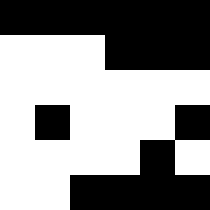[["black", "black", "black", "black", "black", "black"], ["white", "white", "white", "black", "black", "black"], ["white", "white", "white", "white", "white", "white"], ["white", "black", "white", "white", "white", "black"], ["white", "white", "white", "white", "black", "white"], ["white", "white", "black", "black", "black", "black"]]